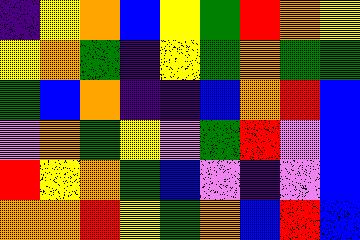[["indigo", "yellow", "orange", "blue", "yellow", "green", "red", "orange", "yellow"], ["yellow", "orange", "green", "indigo", "yellow", "green", "orange", "green", "green"], ["green", "blue", "orange", "indigo", "indigo", "blue", "orange", "red", "blue"], ["violet", "orange", "green", "yellow", "violet", "green", "red", "violet", "blue"], ["red", "yellow", "orange", "green", "blue", "violet", "indigo", "violet", "blue"], ["orange", "orange", "red", "yellow", "green", "orange", "blue", "red", "blue"]]